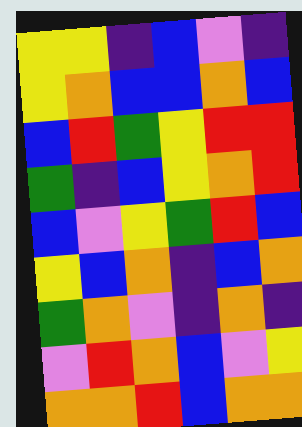[["yellow", "yellow", "indigo", "blue", "violet", "indigo"], ["yellow", "orange", "blue", "blue", "orange", "blue"], ["blue", "red", "green", "yellow", "red", "red"], ["green", "indigo", "blue", "yellow", "orange", "red"], ["blue", "violet", "yellow", "green", "red", "blue"], ["yellow", "blue", "orange", "indigo", "blue", "orange"], ["green", "orange", "violet", "indigo", "orange", "indigo"], ["violet", "red", "orange", "blue", "violet", "yellow"], ["orange", "orange", "red", "blue", "orange", "orange"]]